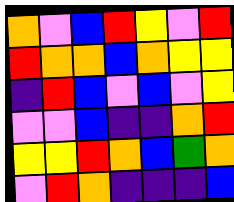[["orange", "violet", "blue", "red", "yellow", "violet", "red"], ["red", "orange", "orange", "blue", "orange", "yellow", "yellow"], ["indigo", "red", "blue", "violet", "blue", "violet", "yellow"], ["violet", "violet", "blue", "indigo", "indigo", "orange", "red"], ["yellow", "yellow", "red", "orange", "blue", "green", "orange"], ["violet", "red", "orange", "indigo", "indigo", "indigo", "blue"]]